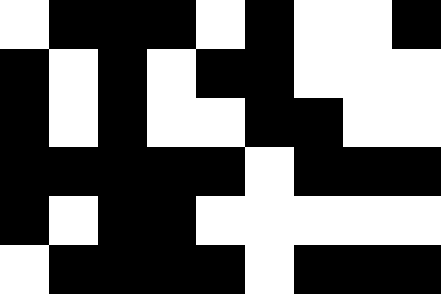[["white", "black", "black", "black", "white", "black", "white", "white", "black"], ["black", "white", "black", "white", "black", "black", "white", "white", "white"], ["black", "white", "black", "white", "white", "black", "black", "white", "white"], ["black", "black", "black", "black", "black", "white", "black", "black", "black"], ["black", "white", "black", "black", "white", "white", "white", "white", "white"], ["white", "black", "black", "black", "black", "white", "black", "black", "black"]]